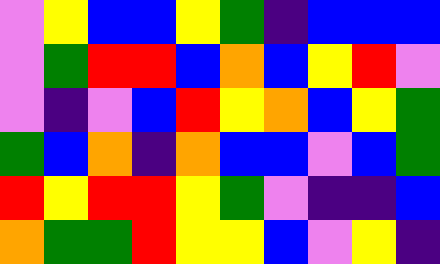[["violet", "yellow", "blue", "blue", "yellow", "green", "indigo", "blue", "blue", "blue"], ["violet", "green", "red", "red", "blue", "orange", "blue", "yellow", "red", "violet"], ["violet", "indigo", "violet", "blue", "red", "yellow", "orange", "blue", "yellow", "green"], ["green", "blue", "orange", "indigo", "orange", "blue", "blue", "violet", "blue", "green"], ["red", "yellow", "red", "red", "yellow", "green", "violet", "indigo", "indigo", "blue"], ["orange", "green", "green", "red", "yellow", "yellow", "blue", "violet", "yellow", "indigo"]]